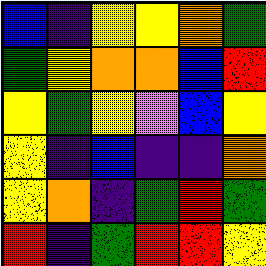[["blue", "indigo", "yellow", "yellow", "orange", "green"], ["green", "yellow", "orange", "orange", "blue", "red"], ["yellow", "green", "yellow", "violet", "blue", "yellow"], ["yellow", "indigo", "blue", "indigo", "indigo", "orange"], ["yellow", "orange", "indigo", "green", "red", "green"], ["red", "indigo", "green", "red", "red", "yellow"]]